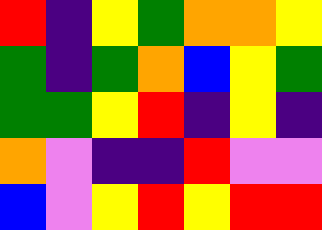[["red", "indigo", "yellow", "green", "orange", "orange", "yellow"], ["green", "indigo", "green", "orange", "blue", "yellow", "green"], ["green", "green", "yellow", "red", "indigo", "yellow", "indigo"], ["orange", "violet", "indigo", "indigo", "red", "violet", "violet"], ["blue", "violet", "yellow", "red", "yellow", "red", "red"]]